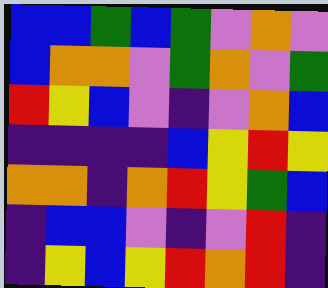[["blue", "blue", "green", "blue", "green", "violet", "orange", "violet"], ["blue", "orange", "orange", "violet", "green", "orange", "violet", "green"], ["red", "yellow", "blue", "violet", "indigo", "violet", "orange", "blue"], ["indigo", "indigo", "indigo", "indigo", "blue", "yellow", "red", "yellow"], ["orange", "orange", "indigo", "orange", "red", "yellow", "green", "blue"], ["indigo", "blue", "blue", "violet", "indigo", "violet", "red", "indigo"], ["indigo", "yellow", "blue", "yellow", "red", "orange", "red", "indigo"]]